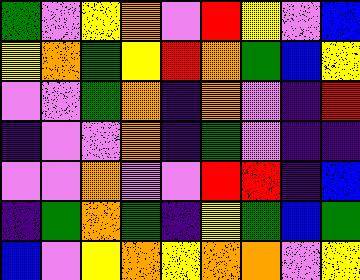[["green", "violet", "yellow", "orange", "violet", "red", "yellow", "violet", "blue"], ["yellow", "orange", "green", "yellow", "red", "orange", "green", "blue", "yellow"], ["violet", "violet", "green", "orange", "indigo", "orange", "violet", "indigo", "red"], ["indigo", "violet", "violet", "orange", "indigo", "green", "violet", "indigo", "indigo"], ["violet", "violet", "orange", "violet", "violet", "red", "red", "indigo", "blue"], ["indigo", "green", "orange", "green", "indigo", "yellow", "green", "blue", "green"], ["blue", "violet", "yellow", "orange", "yellow", "orange", "orange", "violet", "yellow"]]